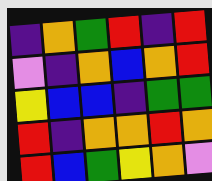[["indigo", "orange", "green", "red", "indigo", "red"], ["violet", "indigo", "orange", "blue", "orange", "red"], ["yellow", "blue", "blue", "indigo", "green", "green"], ["red", "indigo", "orange", "orange", "red", "orange"], ["red", "blue", "green", "yellow", "orange", "violet"]]